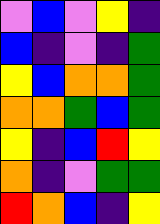[["violet", "blue", "violet", "yellow", "indigo"], ["blue", "indigo", "violet", "indigo", "green"], ["yellow", "blue", "orange", "orange", "green"], ["orange", "orange", "green", "blue", "green"], ["yellow", "indigo", "blue", "red", "yellow"], ["orange", "indigo", "violet", "green", "green"], ["red", "orange", "blue", "indigo", "yellow"]]